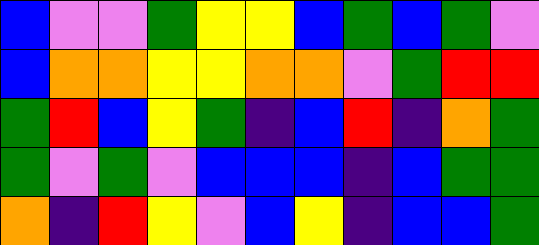[["blue", "violet", "violet", "green", "yellow", "yellow", "blue", "green", "blue", "green", "violet"], ["blue", "orange", "orange", "yellow", "yellow", "orange", "orange", "violet", "green", "red", "red"], ["green", "red", "blue", "yellow", "green", "indigo", "blue", "red", "indigo", "orange", "green"], ["green", "violet", "green", "violet", "blue", "blue", "blue", "indigo", "blue", "green", "green"], ["orange", "indigo", "red", "yellow", "violet", "blue", "yellow", "indigo", "blue", "blue", "green"]]